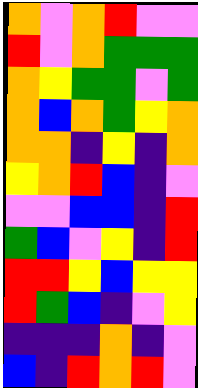[["orange", "violet", "orange", "red", "violet", "violet"], ["red", "violet", "orange", "green", "green", "green"], ["orange", "yellow", "green", "green", "violet", "green"], ["orange", "blue", "orange", "green", "yellow", "orange"], ["orange", "orange", "indigo", "yellow", "indigo", "orange"], ["yellow", "orange", "red", "blue", "indigo", "violet"], ["violet", "violet", "blue", "blue", "indigo", "red"], ["green", "blue", "violet", "yellow", "indigo", "red"], ["red", "red", "yellow", "blue", "yellow", "yellow"], ["red", "green", "blue", "indigo", "violet", "yellow"], ["indigo", "indigo", "indigo", "orange", "indigo", "violet"], ["blue", "indigo", "red", "orange", "red", "violet"]]